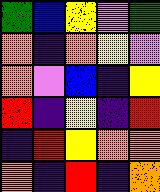[["green", "blue", "yellow", "violet", "green"], ["orange", "indigo", "orange", "yellow", "violet"], ["orange", "violet", "blue", "indigo", "yellow"], ["red", "indigo", "yellow", "indigo", "red"], ["indigo", "red", "yellow", "orange", "orange"], ["orange", "indigo", "red", "indigo", "orange"]]